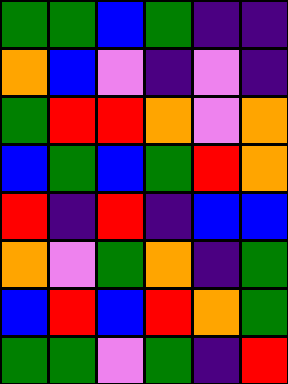[["green", "green", "blue", "green", "indigo", "indigo"], ["orange", "blue", "violet", "indigo", "violet", "indigo"], ["green", "red", "red", "orange", "violet", "orange"], ["blue", "green", "blue", "green", "red", "orange"], ["red", "indigo", "red", "indigo", "blue", "blue"], ["orange", "violet", "green", "orange", "indigo", "green"], ["blue", "red", "blue", "red", "orange", "green"], ["green", "green", "violet", "green", "indigo", "red"]]